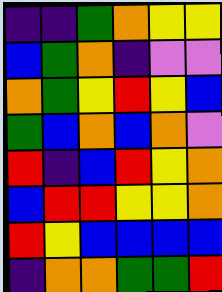[["indigo", "indigo", "green", "orange", "yellow", "yellow"], ["blue", "green", "orange", "indigo", "violet", "violet"], ["orange", "green", "yellow", "red", "yellow", "blue"], ["green", "blue", "orange", "blue", "orange", "violet"], ["red", "indigo", "blue", "red", "yellow", "orange"], ["blue", "red", "red", "yellow", "yellow", "orange"], ["red", "yellow", "blue", "blue", "blue", "blue"], ["indigo", "orange", "orange", "green", "green", "red"]]